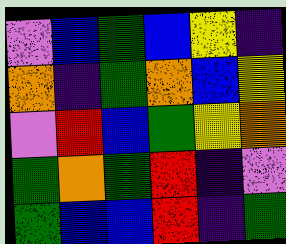[["violet", "blue", "green", "blue", "yellow", "indigo"], ["orange", "indigo", "green", "orange", "blue", "yellow"], ["violet", "red", "blue", "green", "yellow", "orange"], ["green", "orange", "green", "red", "indigo", "violet"], ["green", "blue", "blue", "red", "indigo", "green"]]